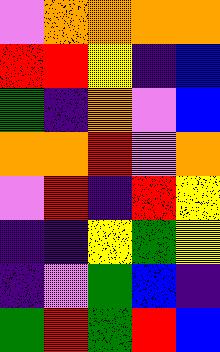[["violet", "orange", "orange", "orange", "orange"], ["red", "red", "yellow", "indigo", "blue"], ["green", "indigo", "orange", "violet", "blue"], ["orange", "orange", "red", "violet", "orange"], ["violet", "red", "indigo", "red", "yellow"], ["indigo", "indigo", "yellow", "green", "yellow"], ["indigo", "violet", "green", "blue", "indigo"], ["green", "red", "green", "red", "blue"]]